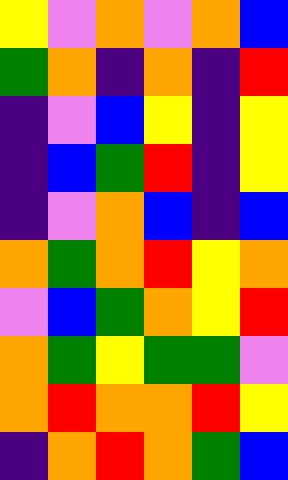[["yellow", "violet", "orange", "violet", "orange", "blue"], ["green", "orange", "indigo", "orange", "indigo", "red"], ["indigo", "violet", "blue", "yellow", "indigo", "yellow"], ["indigo", "blue", "green", "red", "indigo", "yellow"], ["indigo", "violet", "orange", "blue", "indigo", "blue"], ["orange", "green", "orange", "red", "yellow", "orange"], ["violet", "blue", "green", "orange", "yellow", "red"], ["orange", "green", "yellow", "green", "green", "violet"], ["orange", "red", "orange", "orange", "red", "yellow"], ["indigo", "orange", "red", "orange", "green", "blue"]]